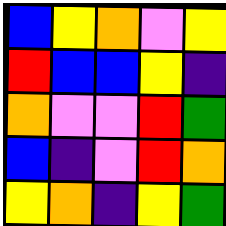[["blue", "yellow", "orange", "violet", "yellow"], ["red", "blue", "blue", "yellow", "indigo"], ["orange", "violet", "violet", "red", "green"], ["blue", "indigo", "violet", "red", "orange"], ["yellow", "orange", "indigo", "yellow", "green"]]